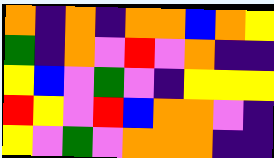[["orange", "indigo", "orange", "indigo", "orange", "orange", "blue", "orange", "yellow"], ["green", "indigo", "orange", "violet", "red", "violet", "orange", "indigo", "indigo"], ["yellow", "blue", "violet", "green", "violet", "indigo", "yellow", "yellow", "yellow"], ["red", "yellow", "violet", "red", "blue", "orange", "orange", "violet", "indigo"], ["yellow", "violet", "green", "violet", "orange", "orange", "orange", "indigo", "indigo"]]